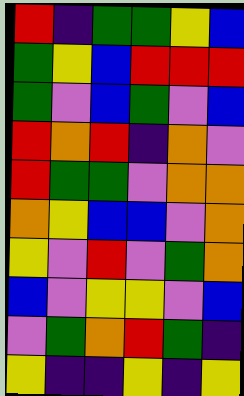[["red", "indigo", "green", "green", "yellow", "blue"], ["green", "yellow", "blue", "red", "red", "red"], ["green", "violet", "blue", "green", "violet", "blue"], ["red", "orange", "red", "indigo", "orange", "violet"], ["red", "green", "green", "violet", "orange", "orange"], ["orange", "yellow", "blue", "blue", "violet", "orange"], ["yellow", "violet", "red", "violet", "green", "orange"], ["blue", "violet", "yellow", "yellow", "violet", "blue"], ["violet", "green", "orange", "red", "green", "indigo"], ["yellow", "indigo", "indigo", "yellow", "indigo", "yellow"]]